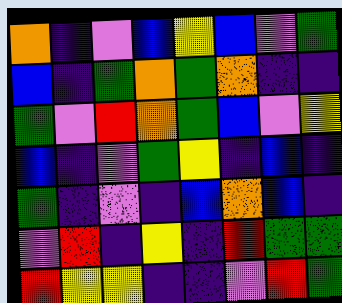[["orange", "indigo", "violet", "blue", "yellow", "blue", "violet", "green"], ["blue", "indigo", "green", "orange", "green", "orange", "indigo", "indigo"], ["green", "violet", "red", "orange", "green", "blue", "violet", "yellow"], ["blue", "indigo", "violet", "green", "yellow", "indigo", "blue", "indigo"], ["green", "indigo", "violet", "indigo", "blue", "orange", "blue", "indigo"], ["violet", "red", "indigo", "yellow", "indigo", "red", "green", "green"], ["red", "yellow", "yellow", "indigo", "indigo", "violet", "red", "green"]]